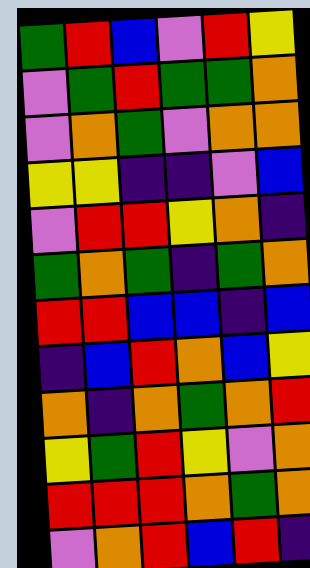[["green", "red", "blue", "violet", "red", "yellow"], ["violet", "green", "red", "green", "green", "orange"], ["violet", "orange", "green", "violet", "orange", "orange"], ["yellow", "yellow", "indigo", "indigo", "violet", "blue"], ["violet", "red", "red", "yellow", "orange", "indigo"], ["green", "orange", "green", "indigo", "green", "orange"], ["red", "red", "blue", "blue", "indigo", "blue"], ["indigo", "blue", "red", "orange", "blue", "yellow"], ["orange", "indigo", "orange", "green", "orange", "red"], ["yellow", "green", "red", "yellow", "violet", "orange"], ["red", "red", "red", "orange", "green", "orange"], ["violet", "orange", "red", "blue", "red", "indigo"]]